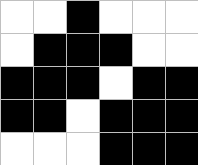[["white", "white", "black", "white", "white", "white"], ["white", "black", "black", "black", "white", "white"], ["black", "black", "black", "white", "black", "black"], ["black", "black", "white", "black", "black", "black"], ["white", "white", "white", "black", "black", "black"]]